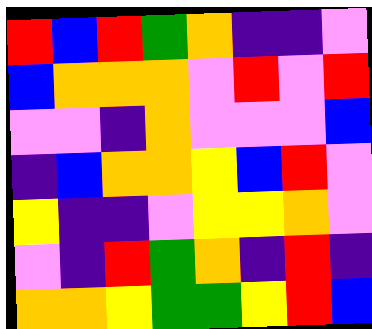[["red", "blue", "red", "green", "orange", "indigo", "indigo", "violet"], ["blue", "orange", "orange", "orange", "violet", "red", "violet", "red"], ["violet", "violet", "indigo", "orange", "violet", "violet", "violet", "blue"], ["indigo", "blue", "orange", "orange", "yellow", "blue", "red", "violet"], ["yellow", "indigo", "indigo", "violet", "yellow", "yellow", "orange", "violet"], ["violet", "indigo", "red", "green", "orange", "indigo", "red", "indigo"], ["orange", "orange", "yellow", "green", "green", "yellow", "red", "blue"]]